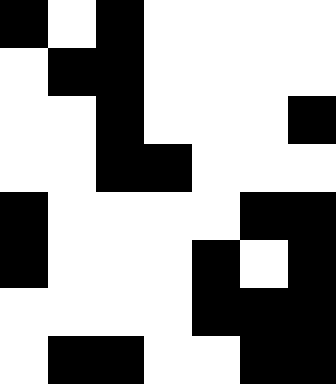[["black", "white", "black", "white", "white", "white", "white"], ["white", "black", "black", "white", "white", "white", "white"], ["white", "white", "black", "white", "white", "white", "black"], ["white", "white", "black", "black", "white", "white", "white"], ["black", "white", "white", "white", "white", "black", "black"], ["black", "white", "white", "white", "black", "white", "black"], ["white", "white", "white", "white", "black", "black", "black"], ["white", "black", "black", "white", "white", "black", "black"]]